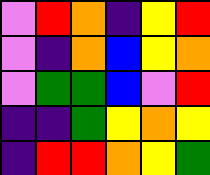[["violet", "red", "orange", "indigo", "yellow", "red"], ["violet", "indigo", "orange", "blue", "yellow", "orange"], ["violet", "green", "green", "blue", "violet", "red"], ["indigo", "indigo", "green", "yellow", "orange", "yellow"], ["indigo", "red", "red", "orange", "yellow", "green"]]